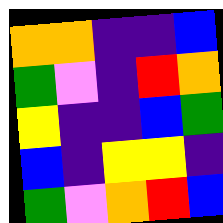[["orange", "orange", "indigo", "indigo", "blue"], ["green", "violet", "indigo", "red", "orange"], ["yellow", "indigo", "indigo", "blue", "green"], ["blue", "indigo", "yellow", "yellow", "indigo"], ["green", "violet", "orange", "red", "blue"]]